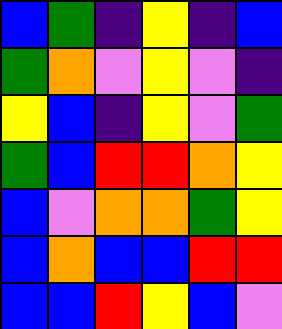[["blue", "green", "indigo", "yellow", "indigo", "blue"], ["green", "orange", "violet", "yellow", "violet", "indigo"], ["yellow", "blue", "indigo", "yellow", "violet", "green"], ["green", "blue", "red", "red", "orange", "yellow"], ["blue", "violet", "orange", "orange", "green", "yellow"], ["blue", "orange", "blue", "blue", "red", "red"], ["blue", "blue", "red", "yellow", "blue", "violet"]]